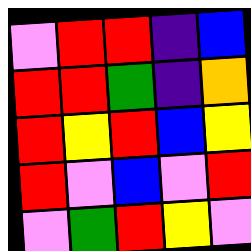[["violet", "red", "red", "indigo", "blue"], ["red", "red", "green", "indigo", "orange"], ["red", "yellow", "red", "blue", "yellow"], ["red", "violet", "blue", "violet", "red"], ["violet", "green", "red", "yellow", "violet"]]